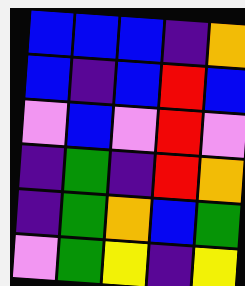[["blue", "blue", "blue", "indigo", "orange"], ["blue", "indigo", "blue", "red", "blue"], ["violet", "blue", "violet", "red", "violet"], ["indigo", "green", "indigo", "red", "orange"], ["indigo", "green", "orange", "blue", "green"], ["violet", "green", "yellow", "indigo", "yellow"]]